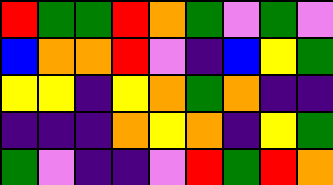[["red", "green", "green", "red", "orange", "green", "violet", "green", "violet"], ["blue", "orange", "orange", "red", "violet", "indigo", "blue", "yellow", "green"], ["yellow", "yellow", "indigo", "yellow", "orange", "green", "orange", "indigo", "indigo"], ["indigo", "indigo", "indigo", "orange", "yellow", "orange", "indigo", "yellow", "green"], ["green", "violet", "indigo", "indigo", "violet", "red", "green", "red", "orange"]]